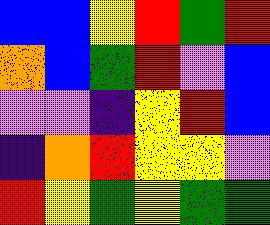[["blue", "blue", "yellow", "red", "green", "red"], ["orange", "blue", "green", "red", "violet", "blue"], ["violet", "violet", "indigo", "yellow", "red", "blue"], ["indigo", "orange", "red", "yellow", "yellow", "violet"], ["red", "yellow", "green", "yellow", "green", "green"]]